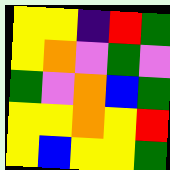[["yellow", "yellow", "indigo", "red", "green"], ["yellow", "orange", "violet", "green", "violet"], ["green", "violet", "orange", "blue", "green"], ["yellow", "yellow", "orange", "yellow", "red"], ["yellow", "blue", "yellow", "yellow", "green"]]